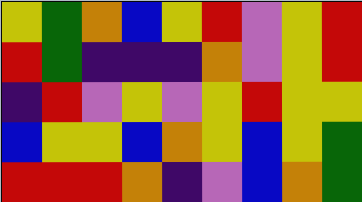[["yellow", "green", "orange", "blue", "yellow", "red", "violet", "yellow", "red"], ["red", "green", "indigo", "indigo", "indigo", "orange", "violet", "yellow", "red"], ["indigo", "red", "violet", "yellow", "violet", "yellow", "red", "yellow", "yellow"], ["blue", "yellow", "yellow", "blue", "orange", "yellow", "blue", "yellow", "green"], ["red", "red", "red", "orange", "indigo", "violet", "blue", "orange", "green"]]